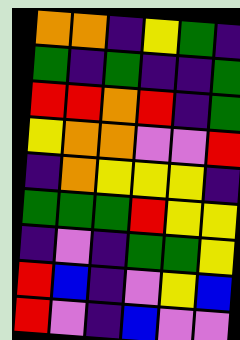[["orange", "orange", "indigo", "yellow", "green", "indigo"], ["green", "indigo", "green", "indigo", "indigo", "green"], ["red", "red", "orange", "red", "indigo", "green"], ["yellow", "orange", "orange", "violet", "violet", "red"], ["indigo", "orange", "yellow", "yellow", "yellow", "indigo"], ["green", "green", "green", "red", "yellow", "yellow"], ["indigo", "violet", "indigo", "green", "green", "yellow"], ["red", "blue", "indigo", "violet", "yellow", "blue"], ["red", "violet", "indigo", "blue", "violet", "violet"]]